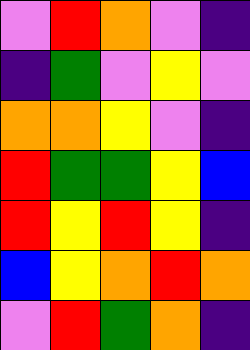[["violet", "red", "orange", "violet", "indigo"], ["indigo", "green", "violet", "yellow", "violet"], ["orange", "orange", "yellow", "violet", "indigo"], ["red", "green", "green", "yellow", "blue"], ["red", "yellow", "red", "yellow", "indigo"], ["blue", "yellow", "orange", "red", "orange"], ["violet", "red", "green", "orange", "indigo"]]